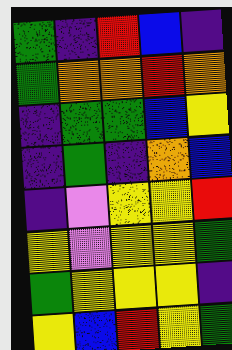[["green", "indigo", "red", "blue", "indigo"], ["green", "orange", "orange", "red", "orange"], ["indigo", "green", "green", "blue", "yellow"], ["indigo", "green", "indigo", "orange", "blue"], ["indigo", "violet", "yellow", "yellow", "red"], ["yellow", "violet", "yellow", "yellow", "green"], ["green", "yellow", "yellow", "yellow", "indigo"], ["yellow", "blue", "red", "yellow", "green"]]